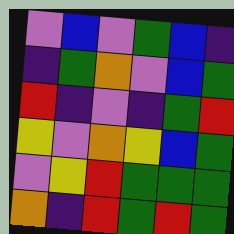[["violet", "blue", "violet", "green", "blue", "indigo"], ["indigo", "green", "orange", "violet", "blue", "green"], ["red", "indigo", "violet", "indigo", "green", "red"], ["yellow", "violet", "orange", "yellow", "blue", "green"], ["violet", "yellow", "red", "green", "green", "green"], ["orange", "indigo", "red", "green", "red", "green"]]